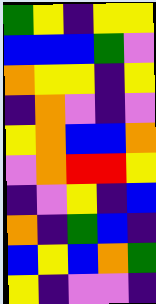[["green", "yellow", "indigo", "yellow", "yellow"], ["blue", "blue", "blue", "green", "violet"], ["orange", "yellow", "yellow", "indigo", "yellow"], ["indigo", "orange", "violet", "indigo", "violet"], ["yellow", "orange", "blue", "blue", "orange"], ["violet", "orange", "red", "red", "yellow"], ["indigo", "violet", "yellow", "indigo", "blue"], ["orange", "indigo", "green", "blue", "indigo"], ["blue", "yellow", "blue", "orange", "green"], ["yellow", "indigo", "violet", "violet", "indigo"]]